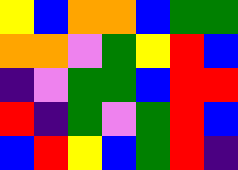[["yellow", "blue", "orange", "orange", "blue", "green", "green"], ["orange", "orange", "violet", "green", "yellow", "red", "blue"], ["indigo", "violet", "green", "green", "blue", "red", "red"], ["red", "indigo", "green", "violet", "green", "red", "blue"], ["blue", "red", "yellow", "blue", "green", "red", "indigo"]]